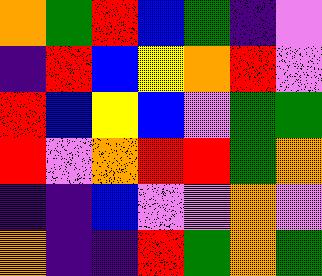[["orange", "green", "red", "blue", "green", "indigo", "violet"], ["indigo", "red", "blue", "yellow", "orange", "red", "violet"], ["red", "blue", "yellow", "blue", "violet", "green", "green"], ["red", "violet", "orange", "red", "red", "green", "orange"], ["indigo", "indigo", "blue", "violet", "violet", "orange", "violet"], ["orange", "indigo", "indigo", "red", "green", "orange", "green"]]